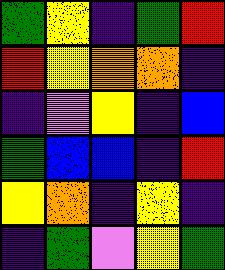[["green", "yellow", "indigo", "green", "red"], ["red", "yellow", "orange", "orange", "indigo"], ["indigo", "violet", "yellow", "indigo", "blue"], ["green", "blue", "blue", "indigo", "red"], ["yellow", "orange", "indigo", "yellow", "indigo"], ["indigo", "green", "violet", "yellow", "green"]]